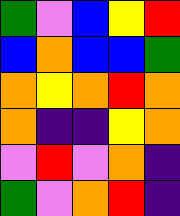[["green", "violet", "blue", "yellow", "red"], ["blue", "orange", "blue", "blue", "green"], ["orange", "yellow", "orange", "red", "orange"], ["orange", "indigo", "indigo", "yellow", "orange"], ["violet", "red", "violet", "orange", "indigo"], ["green", "violet", "orange", "red", "indigo"]]